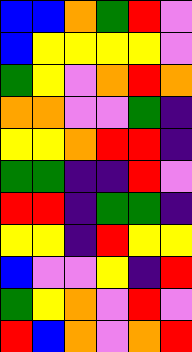[["blue", "blue", "orange", "green", "red", "violet"], ["blue", "yellow", "yellow", "yellow", "yellow", "violet"], ["green", "yellow", "violet", "orange", "red", "orange"], ["orange", "orange", "violet", "violet", "green", "indigo"], ["yellow", "yellow", "orange", "red", "red", "indigo"], ["green", "green", "indigo", "indigo", "red", "violet"], ["red", "red", "indigo", "green", "green", "indigo"], ["yellow", "yellow", "indigo", "red", "yellow", "yellow"], ["blue", "violet", "violet", "yellow", "indigo", "red"], ["green", "yellow", "orange", "violet", "red", "violet"], ["red", "blue", "orange", "violet", "orange", "red"]]